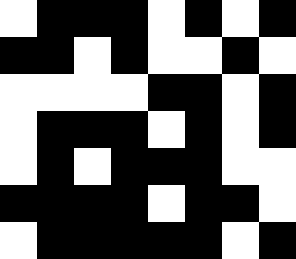[["white", "black", "black", "black", "white", "black", "white", "black"], ["black", "black", "white", "black", "white", "white", "black", "white"], ["white", "white", "white", "white", "black", "black", "white", "black"], ["white", "black", "black", "black", "white", "black", "white", "black"], ["white", "black", "white", "black", "black", "black", "white", "white"], ["black", "black", "black", "black", "white", "black", "black", "white"], ["white", "black", "black", "black", "black", "black", "white", "black"]]